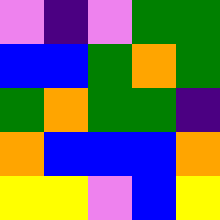[["violet", "indigo", "violet", "green", "green"], ["blue", "blue", "green", "orange", "green"], ["green", "orange", "green", "green", "indigo"], ["orange", "blue", "blue", "blue", "orange"], ["yellow", "yellow", "violet", "blue", "yellow"]]